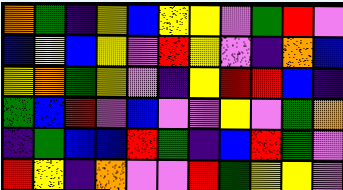[["orange", "green", "indigo", "yellow", "blue", "yellow", "yellow", "violet", "green", "red", "violet"], ["blue", "yellow", "blue", "yellow", "violet", "red", "yellow", "violet", "indigo", "orange", "blue"], ["yellow", "orange", "green", "yellow", "violet", "indigo", "yellow", "red", "red", "blue", "indigo"], ["green", "blue", "red", "violet", "blue", "violet", "violet", "yellow", "violet", "green", "orange"], ["indigo", "green", "blue", "blue", "red", "green", "indigo", "blue", "red", "green", "violet"], ["red", "yellow", "indigo", "orange", "violet", "violet", "red", "green", "yellow", "yellow", "violet"]]